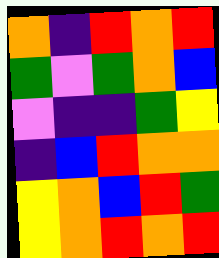[["orange", "indigo", "red", "orange", "red"], ["green", "violet", "green", "orange", "blue"], ["violet", "indigo", "indigo", "green", "yellow"], ["indigo", "blue", "red", "orange", "orange"], ["yellow", "orange", "blue", "red", "green"], ["yellow", "orange", "red", "orange", "red"]]